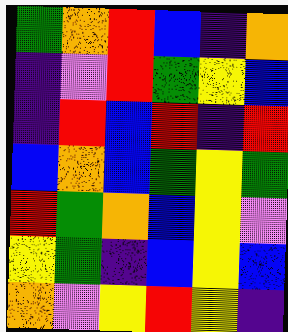[["green", "orange", "red", "blue", "indigo", "orange"], ["indigo", "violet", "red", "green", "yellow", "blue"], ["indigo", "red", "blue", "red", "indigo", "red"], ["blue", "orange", "blue", "green", "yellow", "green"], ["red", "green", "orange", "blue", "yellow", "violet"], ["yellow", "green", "indigo", "blue", "yellow", "blue"], ["orange", "violet", "yellow", "red", "yellow", "indigo"]]